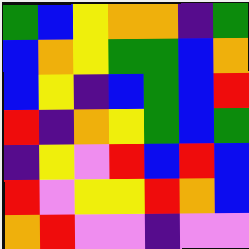[["green", "blue", "yellow", "orange", "orange", "indigo", "green"], ["blue", "orange", "yellow", "green", "green", "blue", "orange"], ["blue", "yellow", "indigo", "blue", "green", "blue", "red"], ["red", "indigo", "orange", "yellow", "green", "blue", "green"], ["indigo", "yellow", "violet", "red", "blue", "red", "blue"], ["red", "violet", "yellow", "yellow", "red", "orange", "blue"], ["orange", "red", "violet", "violet", "indigo", "violet", "violet"]]